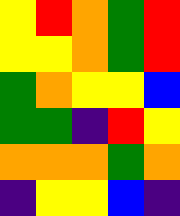[["yellow", "red", "orange", "green", "red"], ["yellow", "yellow", "orange", "green", "red"], ["green", "orange", "yellow", "yellow", "blue"], ["green", "green", "indigo", "red", "yellow"], ["orange", "orange", "orange", "green", "orange"], ["indigo", "yellow", "yellow", "blue", "indigo"]]